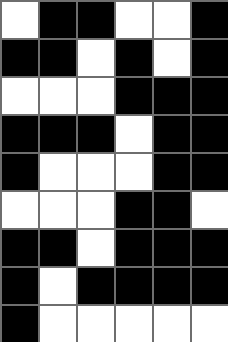[["white", "black", "black", "white", "white", "black"], ["black", "black", "white", "black", "white", "black"], ["white", "white", "white", "black", "black", "black"], ["black", "black", "black", "white", "black", "black"], ["black", "white", "white", "white", "black", "black"], ["white", "white", "white", "black", "black", "white"], ["black", "black", "white", "black", "black", "black"], ["black", "white", "black", "black", "black", "black"], ["black", "white", "white", "white", "white", "white"]]